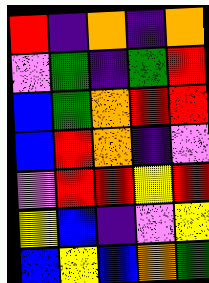[["red", "indigo", "orange", "indigo", "orange"], ["violet", "green", "indigo", "green", "red"], ["blue", "green", "orange", "red", "red"], ["blue", "red", "orange", "indigo", "violet"], ["violet", "red", "red", "yellow", "red"], ["yellow", "blue", "indigo", "violet", "yellow"], ["blue", "yellow", "blue", "orange", "green"]]